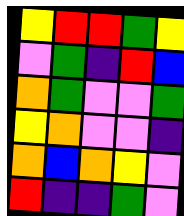[["yellow", "red", "red", "green", "yellow"], ["violet", "green", "indigo", "red", "blue"], ["orange", "green", "violet", "violet", "green"], ["yellow", "orange", "violet", "violet", "indigo"], ["orange", "blue", "orange", "yellow", "violet"], ["red", "indigo", "indigo", "green", "violet"]]